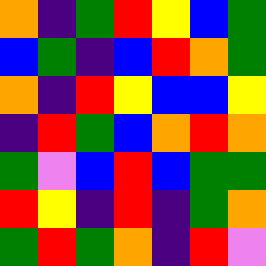[["orange", "indigo", "green", "red", "yellow", "blue", "green"], ["blue", "green", "indigo", "blue", "red", "orange", "green"], ["orange", "indigo", "red", "yellow", "blue", "blue", "yellow"], ["indigo", "red", "green", "blue", "orange", "red", "orange"], ["green", "violet", "blue", "red", "blue", "green", "green"], ["red", "yellow", "indigo", "red", "indigo", "green", "orange"], ["green", "red", "green", "orange", "indigo", "red", "violet"]]